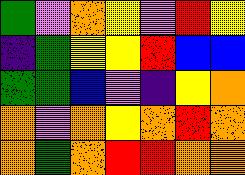[["green", "violet", "orange", "yellow", "violet", "red", "yellow"], ["indigo", "green", "yellow", "yellow", "red", "blue", "blue"], ["green", "green", "blue", "violet", "indigo", "yellow", "orange"], ["orange", "violet", "orange", "yellow", "orange", "red", "orange"], ["orange", "green", "orange", "red", "red", "orange", "orange"]]